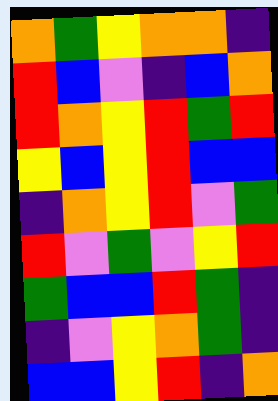[["orange", "green", "yellow", "orange", "orange", "indigo"], ["red", "blue", "violet", "indigo", "blue", "orange"], ["red", "orange", "yellow", "red", "green", "red"], ["yellow", "blue", "yellow", "red", "blue", "blue"], ["indigo", "orange", "yellow", "red", "violet", "green"], ["red", "violet", "green", "violet", "yellow", "red"], ["green", "blue", "blue", "red", "green", "indigo"], ["indigo", "violet", "yellow", "orange", "green", "indigo"], ["blue", "blue", "yellow", "red", "indigo", "orange"]]